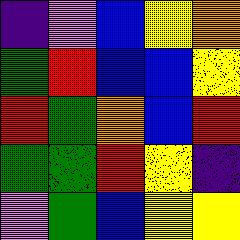[["indigo", "violet", "blue", "yellow", "orange"], ["green", "red", "blue", "blue", "yellow"], ["red", "green", "orange", "blue", "red"], ["green", "green", "red", "yellow", "indigo"], ["violet", "green", "blue", "yellow", "yellow"]]